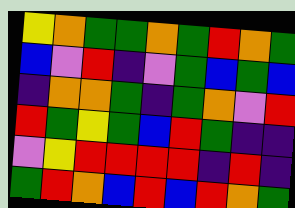[["yellow", "orange", "green", "green", "orange", "green", "red", "orange", "green"], ["blue", "violet", "red", "indigo", "violet", "green", "blue", "green", "blue"], ["indigo", "orange", "orange", "green", "indigo", "green", "orange", "violet", "red"], ["red", "green", "yellow", "green", "blue", "red", "green", "indigo", "indigo"], ["violet", "yellow", "red", "red", "red", "red", "indigo", "red", "indigo"], ["green", "red", "orange", "blue", "red", "blue", "red", "orange", "green"]]